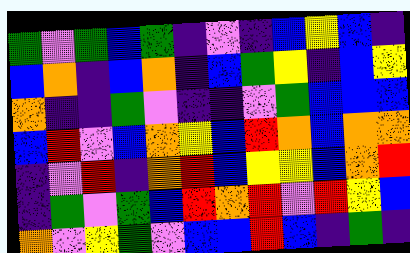[["green", "violet", "green", "blue", "green", "indigo", "violet", "indigo", "blue", "yellow", "blue", "indigo"], ["blue", "orange", "indigo", "blue", "orange", "indigo", "blue", "green", "yellow", "indigo", "blue", "yellow"], ["orange", "indigo", "indigo", "green", "violet", "indigo", "indigo", "violet", "green", "blue", "blue", "blue"], ["blue", "red", "violet", "blue", "orange", "yellow", "blue", "red", "orange", "blue", "orange", "orange"], ["indigo", "violet", "red", "indigo", "orange", "red", "blue", "yellow", "yellow", "blue", "orange", "red"], ["indigo", "green", "violet", "green", "blue", "red", "orange", "red", "violet", "red", "yellow", "blue"], ["orange", "violet", "yellow", "green", "violet", "blue", "blue", "red", "blue", "indigo", "green", "indigo"]]